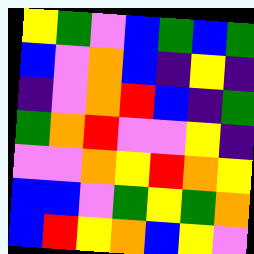[["yellow", "green", "violet", "blue", "green", "blue", "green"], ["blue", "violet", "orange", "blue", "indigo", "yellow", "indigo"], ["indigo", "violet", "orange", "red", "blue", "indigo", "green"], ["green", "orange", "red", "violet", "violet", "yellow", "indigo"], ["violet", "violet", "orange", "yellow", "red", "orange", "yellow"], ["blue", "blue", "violet", "green", "yellow", "green", "orange"], ["blue", "red", "yellow", "orange", "blue", "yellow", "violet"]]